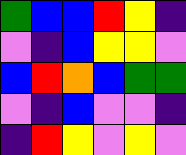[["green", "blue", "blue", "red", "yellow", "indigo"], ["violet", "indigo", "blue", "yellow", "yellow", "violet"], ["blue", "red", "orange", "blue", "green", "green"], ["violet", "indigo", "blue", "violet", "violet", "indigo"], ["indigo", "red", "yellow", "violet", "yellow", "violet"]]